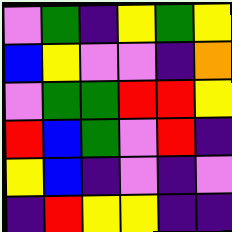[["violet", "green", "indigo", "yellow", "green", "yellow"], ["blue", "yellow", "violet", "violet", "indigo", "orange"], ["violet", "green", "green", "red", "red", "yellow"], ["red", "blue", "green", "violet", "red", "indigo"], ["yellow", "blue", "indigo", "violet", "indigo", "violet"], ["indigo", "red", "yellow", "yellow", "indigo", "indigo"]]